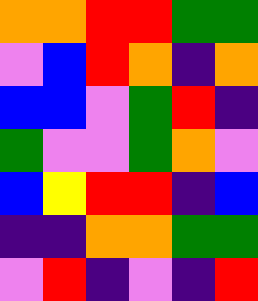[["orange", "orange", "red", "red", "green", "green"], ["violet", "blue", "red", "orange", "indigo", "orange"], ["blue", "blue", "violet", "green", "red", "indigo"], ["green", "violet", "violet", "green", "orange", "violet"], ["blue", "yellow", "red", "red", "indigo", "blue"], ["indigo", "indigo", "orange", "orange", "green", "green"], ["violet", "red", "indigo", "violet", "indigo", "red"]]